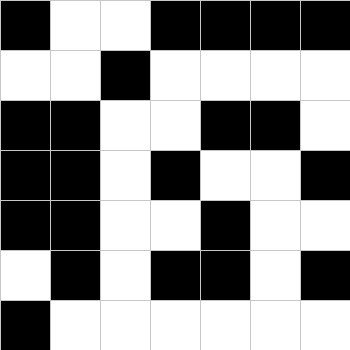[["black", "white", "white", "black", "black", "black", "black"], ["white", "white", "black", "white", "white", "white", "white"], ["black", "black", "white", "white", "black", "black", "white"], ["black", "black", "white", "black", "white", "white", "black"], ["black", "black", "white", "white", "black", "white", "white"], ["white", "black", "white", "black", "black", "white", "black"], ["black", "white", "white", "white", "white", "white", "white"]]